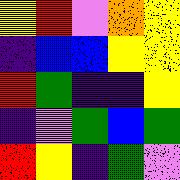[["yellow", "red", "violet", "orange", "yellow"], ["indigo", "blue", "blue", "yellow", "yellow"], ["red", "green", "indigo", "indigo", "yellow"], ["indigo", "violet", "green", "blue", "green"], ["red", "yellow", "indigo", "green", "violet"]]